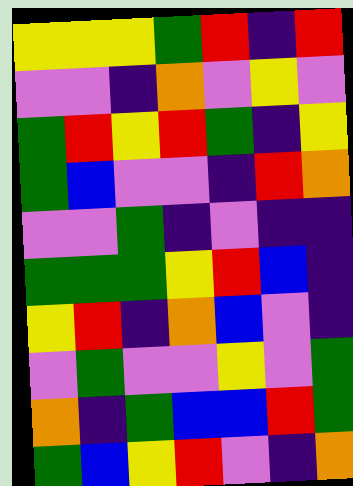[["yellow", "yellow", "yellow", "green", "red", "indigo", "red"], ["violet", "violet", "indigo", "orange", "violet", "yellow", "violet"], ["green", "red", "yellow", "red", "green", "indigo", "yellow"], ["green", "blue", "violet", "violet", "indigo", "red", "orange"], ["violet", "violet", "green", "indigo", "violet", "indigo", "indigo"], ["green", "green", "green", "yellow", "red", "blue", "indigo"], ["yellow", "red", "indigo", "orange", "blue", "violet", "indigo"], ["violet", "green", "violet", "violet", "yellow", "violet", "green"], ["orange", "indigo", "green", "blue", "blue", "red", "green"], ["green", "blue", "yellow", "red", "violet", "indigo", "orange"]]